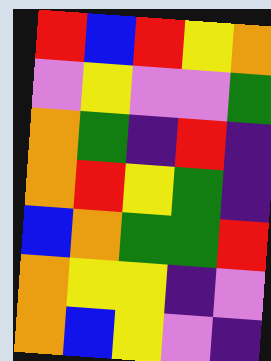[["red", "blue", "red", "yellow", "orange"], ["violet", "yellow", "violet", "violet", "green"], ["orange", "green", "indigo", "red", "indigo"], ["orange", "red", "yellow", "green", "indigo"], ["blue", "orange", "green", "green", "red"], ["orange", "yellow", "yellow", "indigo", "violet"], ["orange", "blue", "yellow", "violet", "indigo"]]